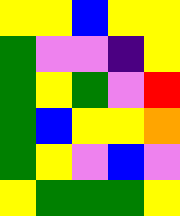[["yellow", "yellow", "blue", "yellow", "yellow"], ["green", "violet", "violet", "indigo", "yellow"], ["green", "yellow", "green", "violet", "red"], ["green", "blue", "yellow", "yellow", "orange"], ["green", "yellow", "violet", "blue", "violet"], ["yellow", "green", "green", "green", "yellow"]]